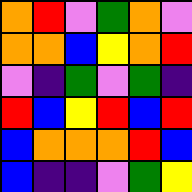[["orange", "red", "violet", "green", "orange", "violet"], ["orange", "orange", "blue", "yellow", "orange", "red"], ["violet", "indigo", "green", "violet", "green", "indigo"], ["red", "blue", "yellow", "red", "blue", "red"], ["blue", "orange", "orange", "orange", "red", "blue"], ["blue", "indigo", "indigo", "violet", "green", "yellow"]]